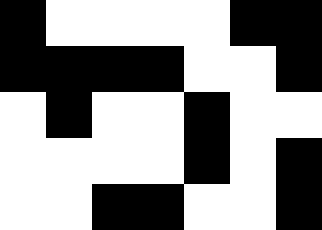[["black", "white", "white", "white", "white", "black", "black"], ["black", "black", "black", "black", "white", "white", "black"], ["white", "black", "white", "white", "black", "white", "white"], ["white", "white", "white", "white", "black", "white", "black"], ["white", "white", "black", "black", "white", "white", "black"]]